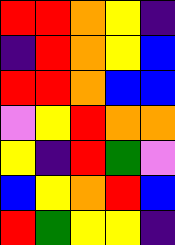[["red", "red", "orange", "yellow", "indigo"], ["indigo", "red", "orange", "yellow", "blue"], ["red", "red", "orange", "blue", "blue"], ["violet", "yellow", "red", "orange", "orange"], ["yellow", "indigo", "red", "green", "violet"], ["blue", "yellow", "orange", "red", "blue"], ["red", "green", "yellow", "yellow", "indigo"]]